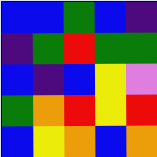[["blue", "blue", "green", "blue", "indigo"], ["indigo", "green", "red", "green", "green"], ["blue", "indigo", "blue", "yellow", "violet"], ["green", "orange", "red", "yellow", "red"], ["blue", "yellow", "orange", "blue", "orange"]]